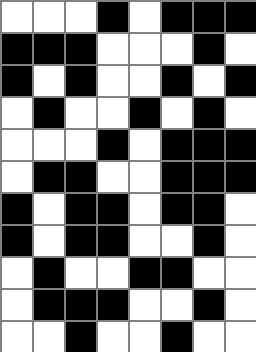[["white", "white", "white", "black", "white", "black", "black", "black"], ["black", "black", "black", "white", "white", "white", "black", "white"], ["black", "white", "black", "white", "white", "black", "white", "black"], ["white", "black", "white", "white", "black", "white", "black", "white"], ["white", "white", "white", "black", "white", "black", "black", "black"], ["white", "black", "black", "white", "white", "black", "black", "black"], ["black", "white", "black", "black", "white", "black", "black", "white"], ["black", "white", "black", "black", "white", "white", "black", "white"], ["white", "black", "white", "white", "black", "black", "white", "white"], ["white", "black", "black", "black", "white", "white", "black", "white"], ["white", "white", "black", "white", "white", "black", "white", "white"]]